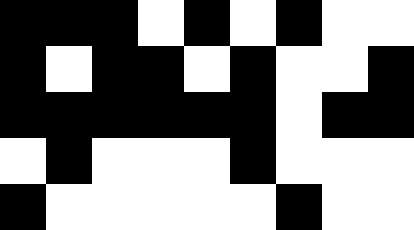[["black", "black", "black", "white", "black", "white", "black", "white", "white"], ["black", "white", "black", "black", "white", "black", "white", "white", "black"], ["black", "black", "black", "black", "black", "black", "white", "black", "black"], ["white", "black", "white", "white", "white", "black", "white", "white", "white"], ["black", "white", "white", "white", "white", "white", "black", "white", "white"]]